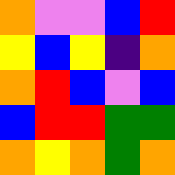[["orange", "violet", "violet", "blue", "red"], ["yellow", "blue", "yellow", "indigo", "orange"], ["orange", "red", "blue", "violet", "blue"], ["blue", "red", "red", "green", "green"], ["orange", "yellow", "orange", "green", "orange"]]